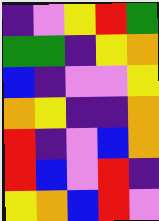[["indigo", "violet", "yellow", "red", "green"], ["green", "green", "indigo", "yellow", "orange"], ["blue", "indigo", "violet", "violet", "yellow"], ["orange", "yellow", "indigo", "indigo", "orange"], ["red", "indigo", "violet", "blue", "orange"], ["red", "blue", "violet", "red", "indigo"], ["yellow", "orange", "blue", "red", "violet"]]